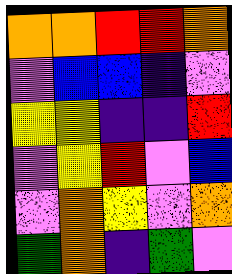[["orange", "orange", "red", "red", "orange"], ["violet", "blue", "blue", "indigo", "violet"], ["yellow", "yellow", "indigo", "indigo", "red"], ["violet", "yellow", "red", "violet", "blue"], ["violet", "orange", "yellow", "violet", "orange"], ["green", "orange", "indigo", "green", "violet"]]